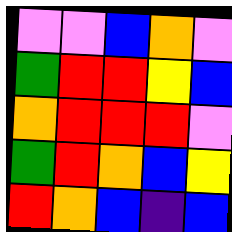[["violet", "violet", "blue", "orange", "violet"], ["green", "red", "red", "yellow", "blue"], ["orange", "red", "red", "red", "violet"], ["green", "red", "orange", "blue", "yellow"], ["red", "orange", "blue", "indigo", "blue"]]